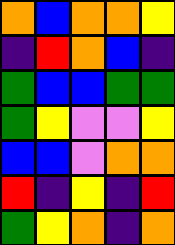[["orange", "blue", "orange", "orange", "yellow"], ["indigo", "red", "orange", "blue", "indigo"], ["green", "blue", "blue", "green", "green"], ["green", "yellow", "violet", "violet", "yellow"], ["blue", "blue", "violet", "orange", "orange"], ["red", "indigo", "yellow", "indigo", "red"], ["green", "yellow", "orange", "indigo", "orange"]]